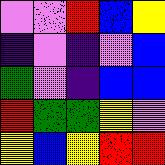[["violet", "violet", "red", "blue", "yellow"], ["indigo", "violet", "indigo", "violet", "blue"], ["green", "violet", "indigo", "blue", "blue"], ["red", "green", "green", "yellow", "violet"], ["yellow", "blue", "yellow", "red", "red"]]